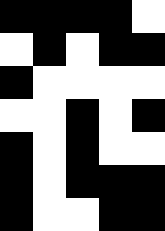[["black", "black", "black", "black", "white"], ["white", "black", "white", "black", "black"], ["black", "white", "white", "white", "white"], ["white", "white", "black", "white", "black"], ["black", "white", "black", "white", "white"], ["black", "white", "black", "black", "black"], ["black", "white", "white", "black", "black"]]